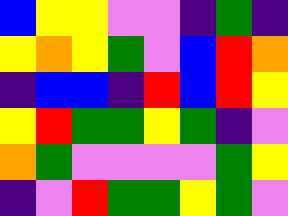[["blue", "yellow", "yellow", "violet", "violet", "indigo", "green", "indigo"], ["yellow", "orange", "yellow", "green", "violet", "blue", "red", "orange"], ["indigo", "blue", "blue", "indigo", "red", "blue", "red", "yellow"], ["yellow", "red", "green", "green", "yellow", "green", "indigo", "violet"], ["orange", "green", "violet", "violet", "violet", "violet", "green", "yellow"], ["indigo", "violet", "red", "green", "green", "yellow", "green", "violet"]]